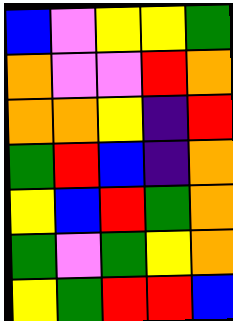[["blue", "violet", "yellow", "yellow", "green"], ["orange", "violet", "violet", "red", "orange"], ["orange", "orange", "yellow", "indigo", "red"], ["green", "red", "blue", "indigo", "orange"], ["yellow", "blue", "red", "green", "orange"], ["green", "violet", "green", "yellow", "orange"], ["yellow", "green", "red", "red", "blue"]]